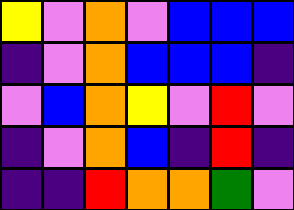[["yellow", "violet", "orange", "violet", "blue", "blue", "blue"], ["indigo", "violet", "orange", "blue", "blue", "blue", "indigo"], ["violet", "blue", "orange", "yellow", "violet", "red", "violet"], ["indigo", "violet", "orange", "blue", "indigo", "red", "indigo"], ["indigo", "indigo", "red", "orange", "orange", "green", "violet"]]